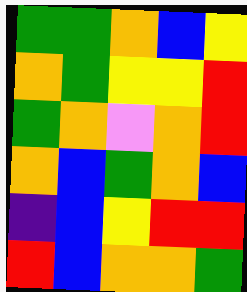[["green", "green", "orange", "blue", "yellow"], ["orange", "green", "yellow", "yellow", "red"], ["green", "orange", "violet", "orange", "red"], ["orange", "blue", "green", "orange", "blue"], ["indigo", "blue", "yellow", "red", "red"], ["red", "blue", "orange", "orange", "green"]]